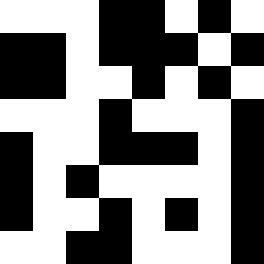[["white", "white", "white", "black", "black", "white", "black", "white"], ["black", "black", "white", "black", "black", "black", "white", "black"], ["black", "black", "white", "white", "black", "white", "black", "white"], ["white", "white", "white", "black", "white", "white", "white", "black"], ["black", "white", "white", "black", "black", "black", "white", "black"], ["black", "white", "black", "white", "white", "white", "white", "black"], ["black", "white", "white", "black", "white", "black", "white", "black"], ["white", "white", "black", "black", "white", "white", "white", "black"]]